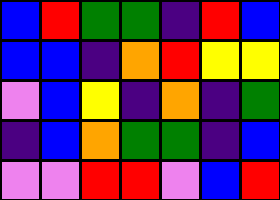[["blue", "red", "green", "green", "indigo", "red", "blue"], ["blue", "blue", "indigo", "orange", "red", "yellow", "yellow"], ["violet", "blue", "yellow", "indigo", "orange", "indigo", "green"], ["indigo", "blue", "orange", "green", "green", "indigo", "blue"], ["violet", "violet", "red", "red", "violet", "blue", "red"]]